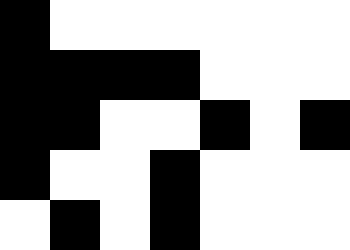[["black", "white", "white", "white", "white", "white", "white"], ["black", "black", "black", "black", "white", "white", "white"], ["black", "black", "white", "white", "black", "white", "black"], ["black", "white", "white", "black", "white", "white", "white"], ["white", "black", "white", "black", "white", "white", "white"]]